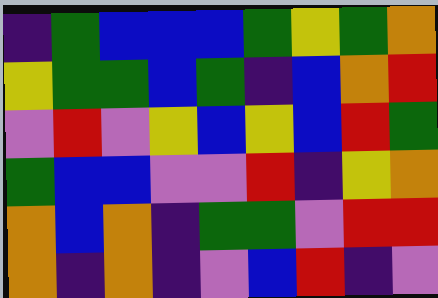[["indigo", "green", "blue", "blue", "blue", "green", "yellow", "green", "orange"], ["yellow", "green", "green", "blue", "green", "indigo", "blue", "orange", "red"], ["violet", "red", "violet", "yellow", "blue", "yellow", "blue", "red", "green"], ["green", "blue", "blue", "violet", "violet", "red", "indigo", "yellow", "orange"], ["orange", "blue", "orange", "indigo", "green", "green", "violet", "red", "red"], ["orange", "indigo", "orange", "indigo", "violet", "blue", "red", "indigo", "violet"]]